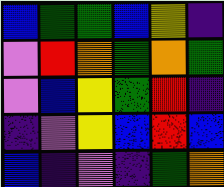[["blue", "green", "green", "blue", "yellow", "indigo"], ["violet", "red", "orange", "green", "orange", "green"], ["violet", "blue", "yellow", "green", "red", "indigo"], ["indigo", "violet", "yellow", "blue", "red", "blue"], ["blue", "indigo", "violet", "indigo", "green", "orange"]]